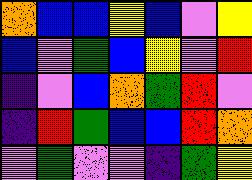[["orange", "blue", "blue", "yellow", "blue", "violet", "yellow"], ["blue", "violet", "green", "blue", "yellow", "violet", "red"], ["indigo", "violet", "blue", "orange", "green", "red", "violet"], ["indigo", "red", "green", "blue", "blue", "red", "orange"], ["violet", "green", "violet", "violet", "indigo", "green", "yellow"]]